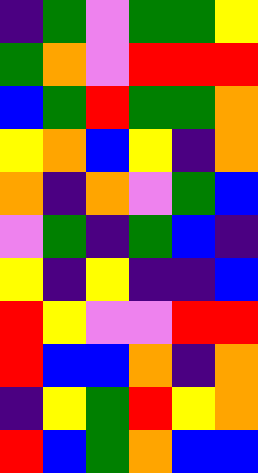[["indigo", "green", "violet", "green", "green", "yellow"], ["green", "orange", "violet", "red", "red", "red"], ["blue", "green", "red", "green", "green", "orange"], ["yellow", "orange", "blue", "yellow", "indigo", "orange"], ["orange", "indigo", "orange", "violet", "green", "blue"], ["violet", "green", "indigo", "green", "blue", "indigo"], ["yellow", "indigo", "yellow", "indigo", "indigo", "blue"], ["red", "yellow", "violet", "violet", "red", "red"], ["red", "blue", "blue", "orange", "indigo", "orange"], ["indigo", "yellow", "green", "red", "yellow", "orange"], ["red", "blue", "green", "orange", "blue", "blue"]]